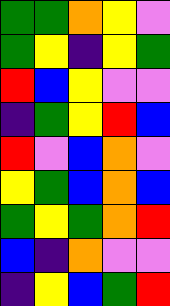[["green", "green", "orange", "yellow", "violet"], ["green", "yellow", "indigo", "yellow", "green"], ["red", "blue", "yellow", "violet", "violet"], ["indigo", "green", "yellow", "red", "blue"], ["red", "violet", "blue", "orange", "violet"], ["yellow", "green", "blue", "orange", "blue"], ["green", "yellow", "green", "orange", "red"], ["blue", "indigo", "orange", "violet", "violet"], ["indigo", "yellow", "blue", "green", "red"]]